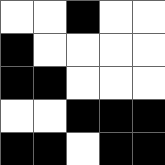[["white", "white", "black", "white", "white"], ["black", "white", "white", "white", "white"], ["black", "black", "white", "white", "white"], ["white", "white", "black", "black", "black"], ["black", "black", "white", "black", "black"]]